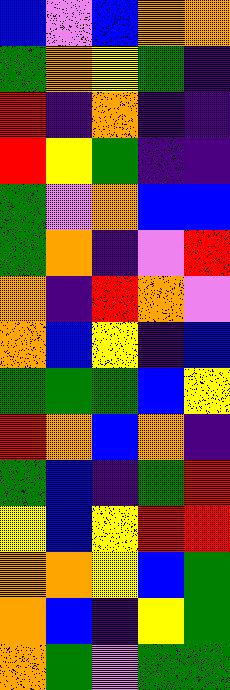[["blue", "violet", "blue", "orange", "orange"], ["green", "orange", "yellow", "green", "indigo"], ["red", "indigo", "orange", "indigo", "indigo"], ["red", "yellow", "green", "indigo", "indigo"], ["green", "violet", "orange", "blue", "blue"], ["green", "orange", "indigo", "violet", "red"], ["orange", "indigo", "red", "orange", "violet"], ["orange", "blue", "yellow", "indigo", "blue"], ["green", "green", "green", "blue", "yellow"], ["red", "orange", "blue", "orange", "indigo"], ["green", "blue", "indigo", "green", "red"], ["yellow", "blue", "yellow", "red", "red"], ["orange", "orange", "yellow", "blue", "green"], ["orange", "blue", "indigo", "yellow", "green"], ["orange", "green", "violet", "green", "green"]]